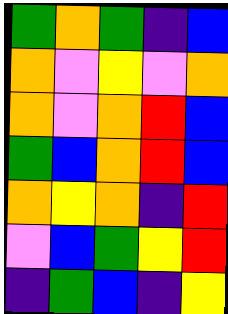[["green", "orange", "green", "indigo", "blue"], ["orange", "violet", "yellow", "violet", "orange"], ["orange", "violet", "orange", "red", "blue"], ["green", "blue", "orange", "red", "blue"], ["orange", "yellow", "orange", "indigo", "red"], ["violet", "blue", "green", "yellow", "red"], ["indigo", "green", "blue", "indigo", "yellow"]]